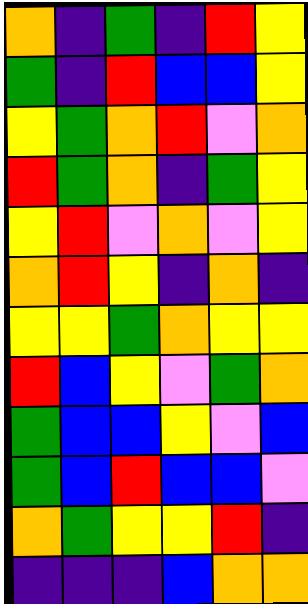[["orange", "indigo", "green", "indigo", "red", "yellow"], ["green", "indigo", "red", "blue", "blue", "yellow"], ["yellow", "green", "orange", "red", "violet", "orange"], ["red", "green", "orange", "indigo", "green", "yellow"], ["yellow", "red", "violet", "orange", "violet", "yellow"], ["orange", "red", "yellow", "indigo", "orange", "indigo"], ["yellow", "yellow", "green", "orange", "yellow", "yellow"], ["red", "blue", "yellow", "violet", "green", "orange"], ["green", "blue", "blue", "yellow", "violet", "blue"], ["green", "blue", "red", "blue", "blue", "violet"], ["orange", "green", "yellow", "yellow", "red", "indigo"], ["indigo", "indigo", "indigo", "blue", "orange", "orange"]]